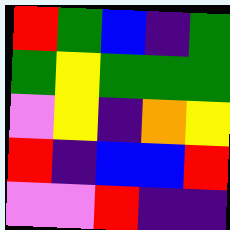[["red", "green", "blue", "indigo", "green"], ["green", "yellow", "green", "green", "green"], ["violet", "yellow", "indigo", "orange", "yellow"], ["red", "indigo", "blue", "blue", "red"], ["violet", "violet", "red", "indigo", "indigo"]]